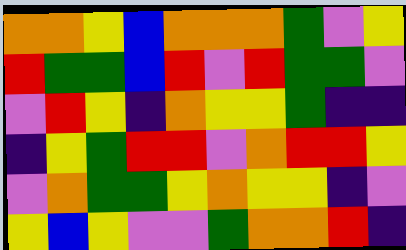[["orange", "orange", "yellow", "blue", "orange", "orange", "orange", "green", "violet", "yellow"], ["red", "green", "green", "blue", "red", "violet", "red", "green", "green", "violet"], ["violet", "red", "yellow", "indigo", "orange", "yellow", "yellow", "green", "indigo", "indigo"], ["indigo", "yellow", "green", "red", "red", "violet", "orange", "red", "red", "yellow"], ["violet", "orange", "green", "green", "yellow", "orange", "yellow", "yellow", "indigo", "violet"], ["yellow", "blue", "yellow", "violet", "violet", "green", "orange", "orange", "red", "indigo"]]